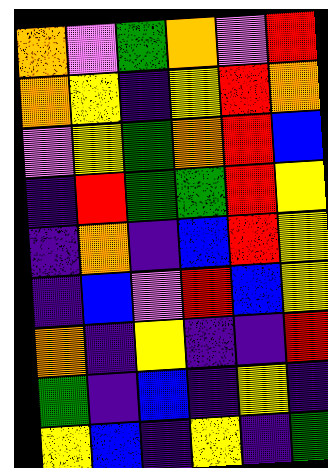[["orange", "violet", "green", "orange", "violet", "red"], ["orange", "yellow", "indigo", "yellow", "red", "orange"], ["violet", "yellow", "green", "orange", "red", "blue"], ["indigo", "red", "green", "green", "red", "yellow"], ["indigo", "orange", "indigo", "blue", "red", "yellow"], ["indigo", "blue", "violet", "red", "blue", "yellow"], ["orange", "indigo", "yellow", "indigo", "indigo", "red"], ["green", "indigo", "blue", "indigo", "yellow", "indigo"], ["yellow", "blue", "indigo", "yellow", "indigo", "green"]]